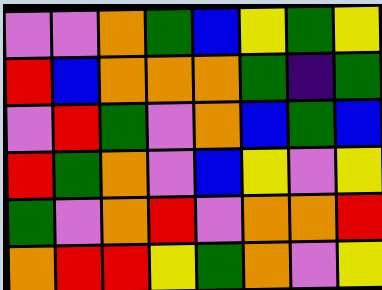[["violet", "violet", "orange", "green", "blue", "yellow", "green", "yellow"], ["red", "blue", "orange", "orange", "orange", "green", "indigo", "green"], ["violet", "red", "green", "violet", "orange", "blue", "green", "blue"], ["red", "green", "orange", "violet", "blue", "yellow", "violet", "yellow"], ["green", "violet", "orange", "red", "violet", "orange", "orange", "red"], ["orange", "red", "red", "yellow", "green", "orange", "violet", "yellow"]]